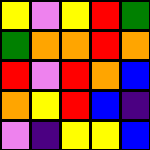[["yellow", "violet", "yellow", "red", "green"], ["green", "orange", "orange", "red", "orange"], ["red", "violet", "red", "orange", "blue"], ["orange", "yellow", "red", "blue", "indigo"], ["violet", "indigo", "yellow", "yellow", "blue"]]